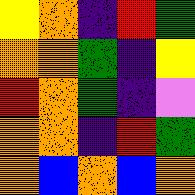[["yellow", "orange", "indigo", "red", "green"], ["orange", "orange", "green", "indigo", "yellow"], ["red", "orange", "green", "indigo", "violet"], ["orange", "orange", "indigo", "red", "green"], ["orange", "blue", "orange", "blue", "orange"]]